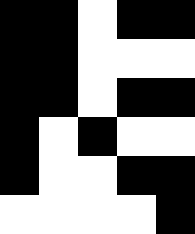[["black", "black", "white", "black", "black"], ["black", "black", "white", "white", "white"], ["black", "black", "white", "black", "black"], ["black", "white", "black", "white", "white"], ["black", "white", "white", "black", "black"], ["white", "white", "white", "white", "black"]]